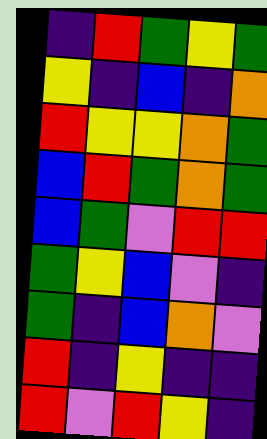[["indigo", "red", "green", "yellow", "green"], ["yellow", "indigo", "blue", "indigo", "orange"], ["red", "yellow", "yellow", "orange", "green"], ["blue", "red", "green", "orange", "green"], ["blue", "green", "violet", "red", "red"], ["green", "yellow", "blue", "violet", "indigo"], ["green", "indigo", "blue", "orange", "violet"], ["red", "indigo", "yellow", "indigo", "indigo"], ["red", "violet", "red", "yellow", "indigo"]]